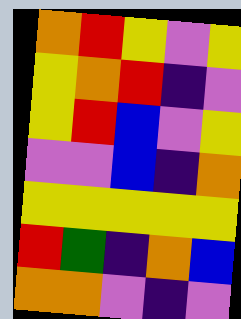[["orange", "red", "yellow", "violet", "yellow"], ["yellow", "orange", "red", "indigo", "violet"], ["yellow", "red", "blue", "violet", "yellow"], ["violet", "violet", "blue", "indigo", "orange"], ["yellow", "yellow", "yellow", "yellow", "yellow"], ["red", "green", "indigo", "orange", "blue"], ["orange", "orange", "violet", "indigo", "violet"]]